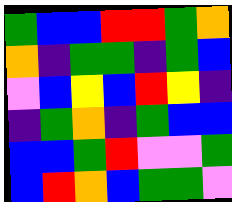[["green", "blue", "blue", "red", "red", "green", "orange"], ["orange", "indigo", "green", "green", "indigo", "green", "blue"], ["violet", "blue", "yellow", "blue", "red", "yellow", "indigo"], ["indigo", "green", "orange", "indigo", "green", "blue", "blue"], ["blue", "blue", "green", "red", "violet", "violet", "green"], ["blue", "red", "orange", "blue", "green", "green", "violet"]]